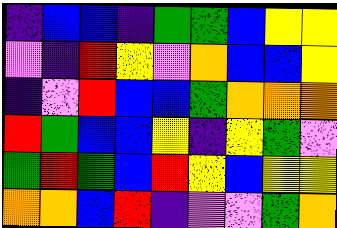[["indigo", "blue", "blue", "indigo", "green", "green", "blue", "yellow", "yellow"], ["violet", "indigo", "red", "yellow", "violet", "orange", "blue", "blue", "yellow"], ["indigo", "violet", "red", "blue", "blue", "green", "orange", "orange", "orange"], ["red", "green", "blue", "blue", "yellow", "indigo", "yellow", "green", "violet"], ["green", "red", "green", "blue", "red", "yellow", "blue", "yellow", "yellow"], ["orange", "orange", "blue", "red", "indigo", "violet", "violet", "green", "orange"]]